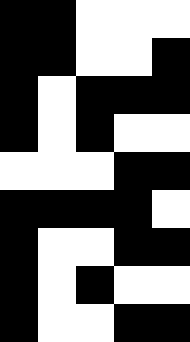[["black", "black", "white", "white", "white"], ["black", "black", "white", "white", "black"], ["black", "white", "black", "black", "black"], ["black", "white", "black", "white", "white"], ["white", "white", "white", "black", "black"], ["black", "black", "black", "black", "white"], ["black", "white", "white", "black", "black"], ["black", "white", "black", "white", "white"], ["black", "white", "white", "black", "black"]]